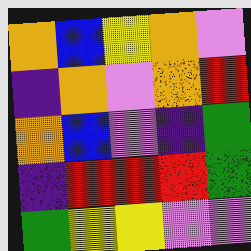[["orange", "blue", "yellow", "orange", "violet"], ["indigo", "orange", "violet", "orange", "red"], ["orange", "blue", "violet", "indigo", "green"], ["indigo", "red", "red", "red", "green"], ["green", "yellow", "yellow", "violet", "violet"]]